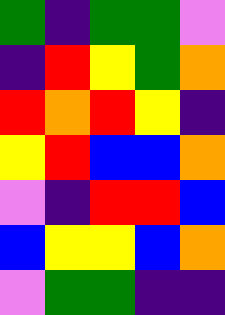[["green", "indigo", "green", "green", "violet"], ["indigo", "red", "yellow", "green", "orange"], ["red", "orange", "red", "yellow", "indigo"], ["yellow", "red", "blue", "blue", "orange"], ["violet", "indigo", "red", "red", "blue"], ["blue", "yellow", "yellow", "blue", "orange"], ["violet", "green", "green", "indigo", "indigo"]]